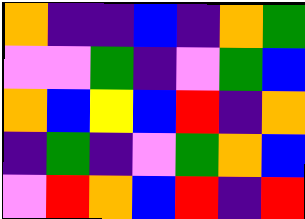[["orange", "indigo", "indigo", "blue", "indigo", "orange", "green"], ["violet", "violet", "green", "indigo", "violet", "green", "blue"], ["orange", "blue", "yellow", "blue", "red", "indigo", "orange"], ["indigo", "green", "indigo", "violet", "green", "orange", "blue"], ["violet", "red", "orange", "blue", "red", "indigo", "red"]]